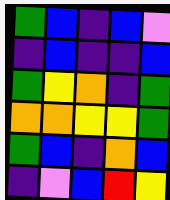[["green", "blue", "indigo", "blue", "violet"], ["indigo", "blue", "indigo", "indigo", "blue"], ["green", "yellow", "orange", "indigo", "green"], ["orange", "orange", "yellow", "yellow", "green"], ["green", "blue", "indigo", "orange", "blue"], ["indigo", "violet", "blue", "red", "yellow"]]